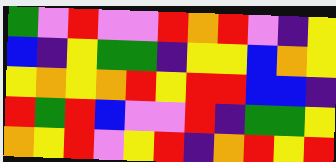[["green", "violet", "red", "violet", "violet", "red", "orange", "red", "violet", "indigo", "yellow"], ["blue", "indigo", "yellow", "green", "green", "indigo", "yellow", "yellow", "blue", "orange", "yellow"], ["yellow", "orange", "yellow", "orange", "red", "yellow", "red", "red", "blue", "blue", "indigo"], ["red", "green", "red", "blue", "violet", "violet", "red", "indigo", "green", "green", "yellow"], ["orange", "yellow", "red", "violet", "yellow", "red", "indigo", "orange", "red", "yellow", "red"]]